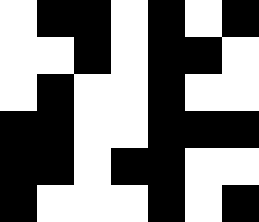[["white", "black", "black", "white", "black", "white", "black"], ["white", "white", "black", "white", "black", "black", "white"], ["white", "black", "white", "white", "black", "white", "white"], ["black", "black", "white", "white", "black", "black", "black"], ["black", "black", "white", "black", "black", "white", "white"], ["black", "white", "white", "white", "black", "white", "black"]]